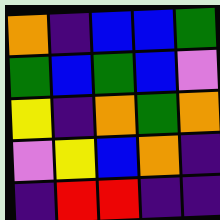[["orange", "indigo", "blue", "blue", "green"], ["green", "blue", "green", "blue", "violet"], ["yellow", "indigo", "orange", "green", "orange"], ["violet", "yellow", "blue", "orange", "indigo"], ["indigo", "red", "red", "indigo", "indigo"]]